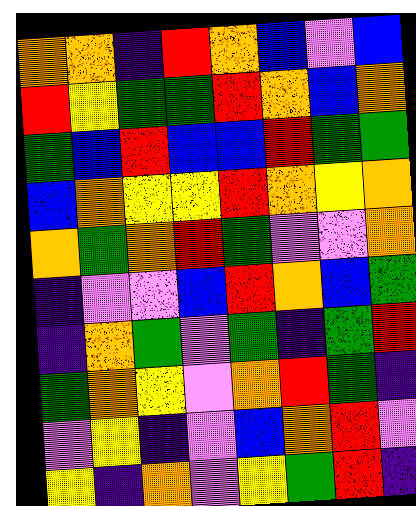[["orange", "orange", "indigo", "red", "orange", "blue", "violet", "blue"], ["red", "yellow", "green", "green", "red", "orange", "blue", "orange"], ["green", "blue", "red", "blue", "blue", "red", "green", "green"], ["blue", "orange", "yellow", "yellow", "red", "orange", "yellow", "orange"], ["orange", "green", "orange", "red", "green", "violet", "violet", "orange"], ["indigo", "violet", "violet", "blue", "red", "orange", "blue", "green"], ["indigo", "orange", "green", "violet", "green", "indigo", "green", "red"], ["green", "orange", "yellow", "violet", "orange", "red", "green", "indigo"], ["violet", "yellow", "indigo", "violet", "blue", "orange", "red", "violet"], ["yellow", "indigo", "orange", "violet", "yellow", "green", "red", "indigo"]]